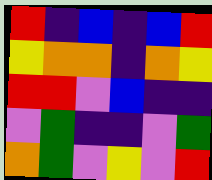[["red", "indigo", "blue", "indigo", "blue", "red"], ["yellow", "orange", "orange", "indigo", "orange", "yellow"], ["red", "red", "violet", "blue", "indigo", "indigo"], ["violet", "green", "indigo", "indigo", "violet", "green"], ["orange", "green", "violet", "yellow", "violet", "red"]]